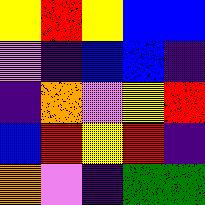[["yellow", "red", "yellow", "blue", "blue"], ["violet", "indigo", "blue", "blue", "indigo"], ["indigo", "orange", "violet", "yellow", "red"], ["blue", "red", "yellow", "red", "indigo"], ["orange", "violet", "indigo", "green", "green"]]